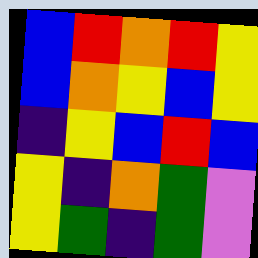[["blue", "red", "orange", "red", "yellow"], ["blue", "orange", "yellow", "blue", "yellow"], ["indigo", "yellow", "blue", "red", "blue"], ["yellow", "indigo", "orange", "green", "violet"], ["yellow", "green", "indigo", "green", "violet"]]